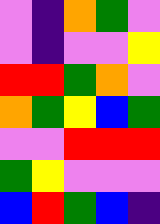[["violet", "indigo", "orange", "green", "violet"], ["violet", "indigo", "violet", "violet", "yellow"], ["red", "red", "green", "orange", "violet"], ["orange", "green", "yellow", "blue", "green"], ["violet", "violet", "red", "red", "red"], ["green", "yellow", "violet", "violet", "violet"], ["blue", "red", "green", "blue", "indigo"]]